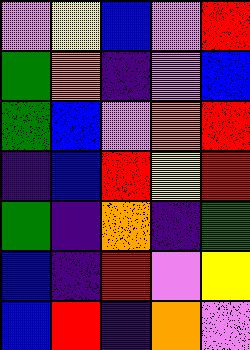[["violet", "yellow", "blue", "violet", "red"], ["green", "orange", "indigo", "violet", "blue"], ["green", "blue", "violet", "orange", "red"], ["indigo", "blue", "red", "yellow", "red"], ["green", "indigo", "orange", "indigo", "green"], ["blue", "indigo", "red", "violet", "yellow"], ["blue", "red", "indigo", "orange", "violet"]]